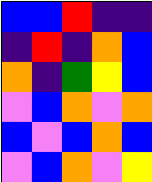[["blue", "blue", "red", "indigo", "indigo"], ["indigo", "red", "indigo", "orange", "blue"], ["orange", "indigo", "green", "yellow", "blue"], ["violet", "blue", "orange", "violet", "orange"], ["blue", "violet", "blue", "orange", "blue"], ["violet", "blue", "orange", "violet", "yellow"]]